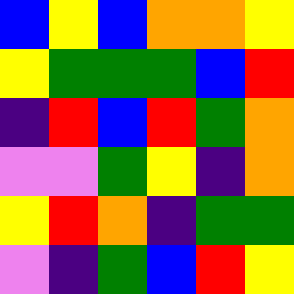[["blue", "yellow", "blue", "orange", "orange", "yellow"], ["yellow", "green", "green", "green", "blue", "red"], ["indigo", "red", "blue", "red", "green", "orange"], ["violet", "violet", "green", "yellow", "indigo", "orange"], ["yellow", "red", "orange", "indigo", "green", "green"], ["violet", "indigo", "green", "blue", "red", "yellow"]]